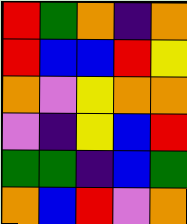[["red", "green", "orange", "indigo", "orange"], ["red", "blue", "blue", "red", "yellow"], ["orange", "violet", "yellow", "orange", "orange"], ["violet", "indigo", "yellow", "blue", "red"], ["green", "green", "indigo", "blue", "green"], ["orange", "blue", "red", "violet", "orange"]]